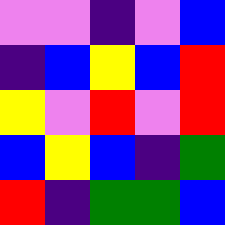[["violet", "violet", "indigo", "violet", "blue"], ["indigo", "blue", "yellow", "blue", "red"], ["yellow", "violet", "red", "violet", "red"], ["blue", "yellow", "blue", "indigo", "green"], ["red", "indigo", "green", "green", "blue"]]